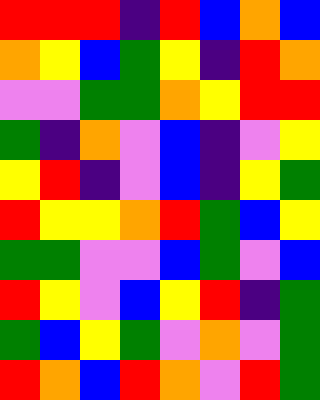[["red", "red", "red", "indigo", "red", "blue", "orange", "blue"], ["orange", "yellow", "blue", "green", "yellow", "indigo", "red", "orange"], ["violet", "violet", "green", "green", "orange", "yellow", "red", "red"], ["green", "indigo", "orange", "violet", "blue", "indigo", "violet", "yellow"], ["yellow", "red", "indigo", "violet", "blue", "indigo", "yellow", "green"], ["red", "yellow", "yellow", "orange", "red", "green", "blue", "yellow"], ["green", "green", "violet", "violet", "blue", "green", "violet", "blue"], ["red", "yellow", "violet", "blue", "yellow", "red", "indigo", "green"], ["green", "blue", "yellow", "green", "violet", "orange", "violet", "green"], ["red", "orange", "blue", "red", "orange", "violet", "red", "green"]]